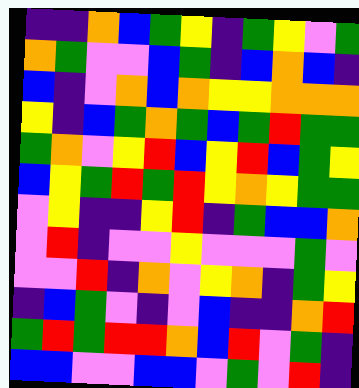[["indigo", "indigo", "orange", "blue", "green", "yellow", "indigo", "green", "yellow", "violet", "green"], ["orange", "green", "violet", "violet", "blue", "green", "indigo", "blue", "orange", "blue", "indigo"], ["blue", "indigo", "violet", "orange", "blue", "orange", "yellow", "yellow", "orange", "orange", "orange"], ["yellow", "indigo", "blue", "green", "orange", "green", "blue", "green", "red", "green", "green"], ["green", "orange", "violet", "yellow", "red", "blue", "yellow", "red", "blue", "green", "yellow"], ["blue", "yellow", "green", "red", "green", "red", "yellow", "orange", "yellow", "green", "green"], ["violet", "yellow", "indigo", "indigo", "yellow", "red", "indigo", "green", "blue", "blue", "orange"], ["violet", "red", "indigo", "violet", "violet", "yellow", "violet", "violet", "violet", "green", "violet"], ["violet", "violet", "red", "indigo", "orange", "violet", "yellow", "orange", "indigo", "green", "yellow"], ["indigo", "blue", "green", "violet", "indigo", "violet", "blue", "indigo", "indigo", "orange", "red"], ["green", "red", "green", "red", "red", "orange", "blue", "red", "violet", "green", "indigo"], ["blue", "blue", "violet", "violet", "blue", "blue", "violet", "green", "violet", "red", "indigo"]]